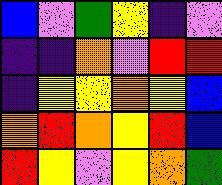[["blue", "violet", "green", "yellow", "indigo", "violet"], ["indigo", "indigo", "orange", "violet", "red", "red"], ["indigo", "yellow", "yellow", "orange", "yellow", "blue"], ["orange", "red", "orange", "yellow", "red", "blue"], ["red", "yellow", "violet", "yellow", "orange", "green"]]